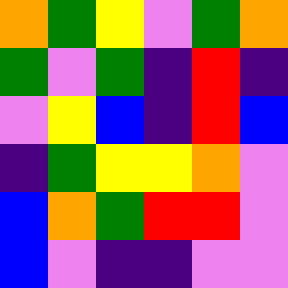[["orange", "green", "yellow", "violet", "green", "orange"], ["green", "violet", "green", "indigo", "red", "indigo"], ["violet", "yellow", "blue", "indigo", "red", "blue"], ["indigo", "green", "yellow", "yellow", "orange", "violet"], ["blue", "orange", "green", "red", "red", "violet"], ["blue", "violet", "indigo", "indigo", "violet", "violet"]]